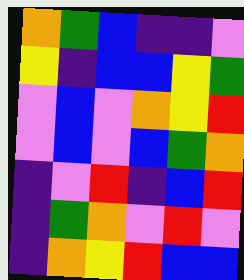[["orange", "green", "blue", "indigo", "indigo", "violet"], ["yellow", "indigo", "blue", "blue", "yellow", "green"], ["violet", "blue", "violet", "orange", "yellow", "red"], ["violet", "blue", "violet", "blue", "green", "orange"], ["indigo", "violet", "red", "indigo", "blue", "red"], ["indigo", "green", "orange", "violet", "red", "violet"], ["indigo", "orange", "yellow", "red", "blue", "blue"]]